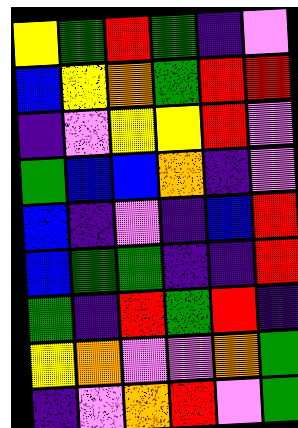[["yellow", "green", "red", "green", "indigo", "violet"], ["blue", "yellow", "orange", "green", "red", "red"], ["indigo", "violet", "yellow", "yellow", "red", "violet"], ["green", "blue", "blue", "orange", "indigo", "violet"], ["blue", "indigo", "violet", "indigo", "blue", "red"], ["blue", "green", "green", "indigo", "indigo", "red"], ["green", "indigo", "red", "green", "red", "indigo"], ["yellow", "orange", "violet", "violet", "orange", "green"], ["indigo", "violet", "orange", "red", "violet", "green"]]